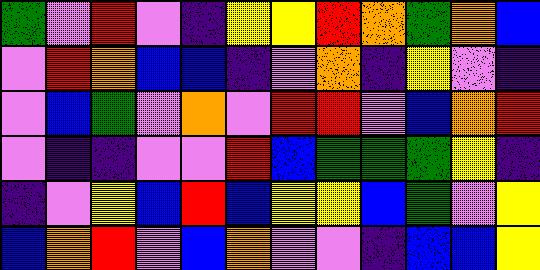[["green", "violet", "red", "violet", "indigo", "yellow", "yellow", "red", "orange", "green", "orange", "blue"], ["violet", "red", "orange", "blue", "blue", "indigo", "violet", "orange", "indigo", "yellow", "violet", "indigo"], ["violet", "blue", "green", "violet", "orange", "violet", "red", "red", "violet", "blue", "orange", "red"], ["violet", "indigo", "indigo", "violet", "violet", "red", "blue", "green", "green", "green", "yellow", "indigo"], ["indigo", "violet", "yellow", "blue", "red", "blue", "yellow", "yellow", "blue", "green", "violet", "yellow"], ["blue", "orange", "red", "violet", "blue", "orange", "violet", "violet", "indigo", "blue", "blue", "yellow"]]